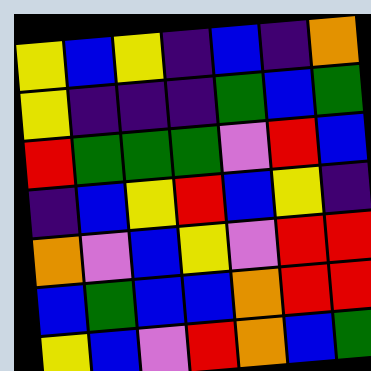[["yellow", "blue", "yellow", "indigo", "blue", "indigo", "orange"], ["yellow", "indigo", "indigo", "indigo", "green", "blue", "green"], ["red", "green", "green", "green", "violet", "red", "blue"], ["indigo", "blue", "yellow", "red", "blue", "yellow", "indigo"], ["orange", "violet", "blue", "yellow", "violet", "red", "red"], ["blue", "green", "blue", "blue", "orange", "red", "red"], ["yellow", "blue", "violet", "red", "orange", "blue", "green"]]